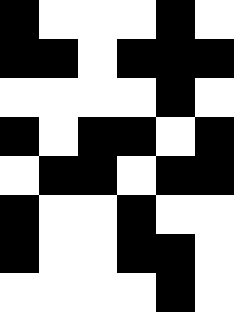[["black", "white", "white", "white", "black", "white"], ["black", "black", "white", "black", "black", "black"], ["white", "white", "white", "white", "black", "white"], ["black", "white", "black", "black", "white", "black"], ["white", "black", "black", "white", "black", "black"], ["black", "white", "white", "black", "white", "white"], ["black", "white", "white", "black", "black", "white"], ["white", "white", "white", "white", "black", "white"]]